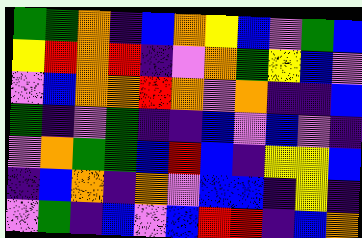[["green", "green", "orange", "indigo", "blue", "orange", "yellow", "blue", "violet", "green", "blue"], ["yellow", "red", "orange", "red", "indigo", "violet", "orange", "green", "yellow", "blue", "violet"], ["violet", "blue", "orange", "orange", "red", "orange", "violet", "orange", "indigo", "indigo", "blue"], ["green", "indigo", "violet", "green", "indigo", "indigo", "blue", "violet", "blue", "violet", "indigo"], ["violet", "orange", "green", "green", "blue", "red", "blue", "indigo", "yellow", "yellow", "blue"], ["indigo", "blue", "orange", "indigo", "orange", "violet", "blue", "blue", "indigo", "yellow", "indigo"], ["violet", "green", "indigo", "blue", "violet", "blue", "red", "red", "indigo", "blue", "orange"]]